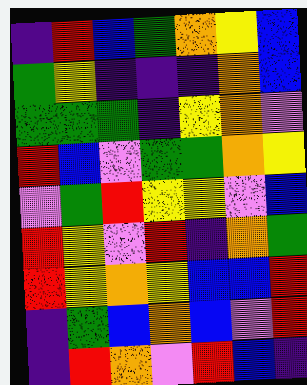[["indigo", "red", "blue", "green", "orange", "yellow", "blue"], ["green", "yellow", "indigo", "indigo", "indigo", "orange", "blue"], ["green", "green", "green", "indigo", "yellow", "orange", "violet"], ["red", "blue", "violet", "green", "green", "orange", "yellow"], ["violet", "green", "red", "yellow", "yellow", "violet", "blue"], ["red", "yellow", "violet", "red", "indigo", "orange", "green"], ["red", "yellow", "orange", "yellow", "blue", "blue", "red"], ["indigo", "green", "blue", "orange", "blue", "violet", "red"], ["indigo", "red", "orange", "violet", "red", "blue", "indigo"]]